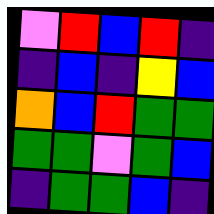[["violet", "red", "blue", "red", "indigo"], ["indigo", "blue", "indigo", "yellow", "blue"], ["orange", "blue", "red", "green", "green"], ["green", "green", "violet", "green", "blue"], ["indigo", "green", "green", "blue", "indigo"]]